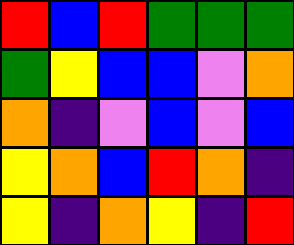[["red", "blue", "red", "green", "green", "green"], ["green", "yellow", "blue", "blue", "violet", "orange"], ["orange", "indigo", "violet", "blue", "violet", "blue"], ["yellow", "orange", "blue", "red", "orange", "indigo"], ["yellow", "indigo", "orange", "yellow", "indigo", "red"]]